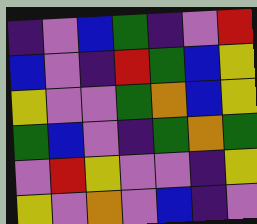[["indigo", "violet", "blue", "green", "indigo", "violet", "red"], ["blue", "violet", "indigo", "red", "green", "blue", "yellow"], ["yellow", "violet", "violet", "green", "orange", "blue", "yellow"], ["green", "blue", "violet", "indigo", "green", "orange", "green"], ["violet", "red", "yellow", "violet", "violet", "indigo", "yellow"], ["yellow", "violet", "orange", "violet", "blue", "indigo", "violet"]]